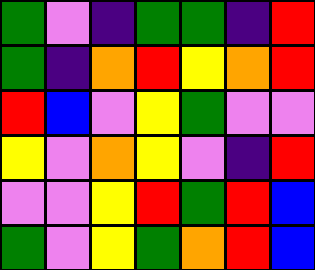[["green", "violet", "indigo", "green", "green", "indigo", "red"], ["green", "indigo", "orange", "red", "yellow", "orange", "red"], ["red", "blue", "violet", "yellow", "green", "violet", "violet"], ["yellow", "violet", "orange", "yellow", "violet", "indigo", "red"], ["violet", "violet", "yellow", "red", "green", "red", "blue"], ["green", "violet", "yellow", "green", "orange", "red", "blue"]]